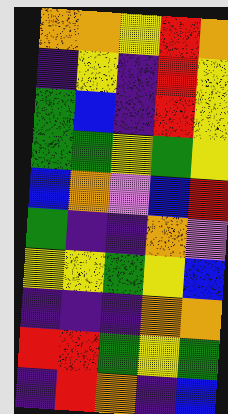[["orange", "orange", "yellow", "red", "orange"], ["indigo", "yellow", "indigo", "red", "yellow"], ["green", "blue", "indigo", "red", "yellow"], ["green", "green", "yellow", "green", "yellow"], ["blue", "orange", "violet", "blue", "red"], ["green", "indigo", "indigo", "orange", "violet"], ["yellow", "yellow", "green", "yellow", "blue"], ["indigo", "indigo", "indigo", "orange", "orange"], ["red", "red", "green", "yellow", "green"], ["indigo", "red", "orange", "indigo", "blue"]]